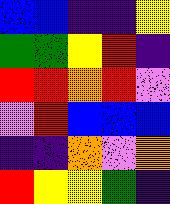[["blue", "blue", "indigo", "indigo", "yellow"], ["green", "green", "yellow", "red", "indigo"], ["red", "red", "orange", "red", "violet"], ["violet", "red", "blue", "blue", "blue"], ["indigo", "indigo", "orange", "violet", "orange"], ["red", "yellow", "yellow", "green", "indigo"]]